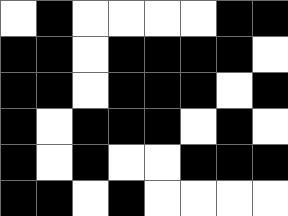[["white", "black", "white", "white", "white", "white", "black", "black"], ["black", "black", "white", "black", "black", "black", "black", "white"], ["black", "black", "white", "black", "black", "black", "white", "black"], ["black", "white", "black", "black", "black", "white", "black", "white"], ["black", "white", "black", "white", "white", "black", "black", "black"], ["black", "black", "white", "black", "white", "white", "white", "white"]]